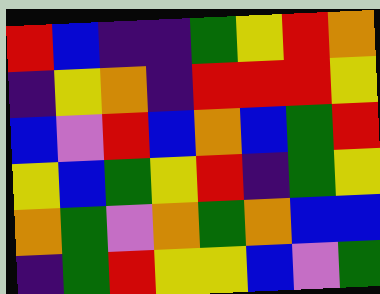[["red", "blue", "indigo", "indigo", "green", "yellow", "red", "orange"], ["indigo", "yellow", "orange", "indigo", "red", "red", "red", "yellow"], ["blue", "violet", "red", "blue", "orange", "blue", "green", "red"], ["yellow", "blue", "green", "yellow", "red", "indigo", "green", "yellow"], ["orange", "green", "violet", "orange", "green", "orange", "blue", "blue"], ["indigo", "green", "red", "yellow", "yellow", "blue", "violet", "green"]]